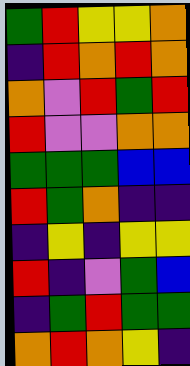[["green", "red", "yellow", "yellow", "orange"], ["indigo", "red", "orange", "red", "orange"], ["orange", "violet", "red", "green", "red"], ["red", "violet", "violet", "orange", "orange"], ["green", "green", "green", "blue", "blue"], ["red", "green", "orange", "indigo", "indigo"], ["indigo", "yellow", "indigo", "yellow", "yellow"], ["red", "indigo", "violet", "green", "blue"], ["indigo", "green", "red", "green", "green"], ["orange", "red", "orange", "yellow", "indigo"]]